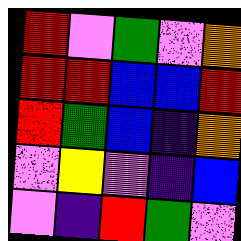[["red", "violet", "green", "violet", "orange"], ["red", "red", "blue", "blue", "red"], ["red", "green", "blue", "indigo", "orange"], ["violet", "yellow", "violet", "indigo", "blue"], ["violet", "indigo", "red", "green", "violet"]]